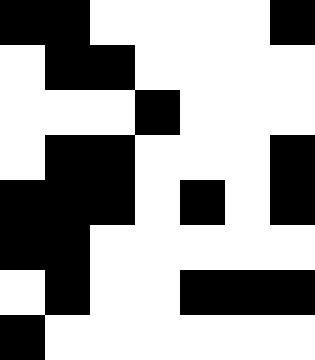[["black", "black", "white", "white", "white", "white", "black"], ["white", "black", "black", "white", "white", "white", "white"], ["white", "white", "white", "black", "white", "white", "white"], ["white", "black", "black", "white", "white", "white", "black"], ["black", "black", "black", "white", "black", "white", "black"], ["black", "black", "white", "white", "white", "white", "white"], ["white", "black", "white", "white", "black", "black", "black"], ["black", "white", "white", "white", "white", "white", "white"]]